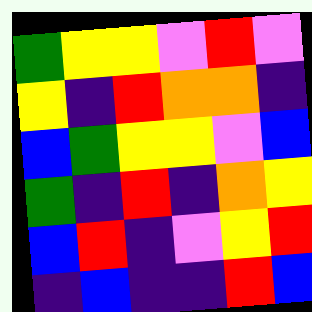[["green", "yellow", "yellow", "violet", "red", "violet"], ["yellow", "indigo", "red", "orange", "orange", "indigo"], ["blue", "green", "yellow", "yellow", "violet", "blue"], ["green", "indigo", "red", "indigo", "orange", "yellow"], ["blue", "red", "indigo", "violet", "yellow", "red"], ["indigo", "blue", "indigo", "indigo", "red", "blue"]]